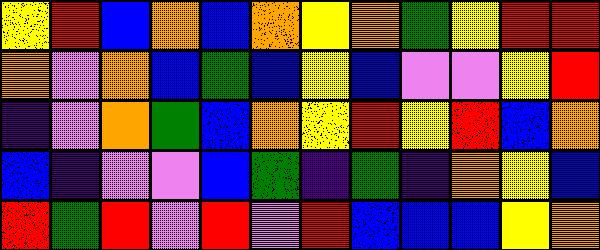[["yellow", "red", "blue", "orange", "blue", "orange", "yellow", "orange", "green", "yellow", "red", "red"], ["orange", "violet", "orange", "blue", "green", "blue", "yellow", "blue", "violet", "violet", "yellow", "red"], ["indigo", "violet", "orange", "green", "blue", "orange", "yellow", "red", "yellow", "red", "blue", "orange"], ["blue", "indigo", "violet", "violet", "blue", "green", "indigo", "green", "indigo", "orange", "yellow", "blue"], ["red", "green", "red", "violet", "red", "violet", "red", "blue", "blue", "blue", "yellow", "orange"]]